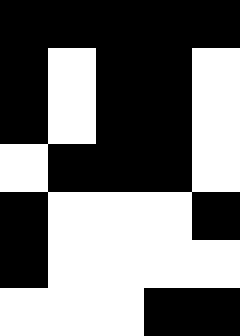[["black", "black", "black", "black", "black"], ["black", "white", "black", "black", "white"], ["black", "white", "black", "black", "white"], ["white", "black", "black", "black", "white"], ["black", "white", "white", "white", "black"], ["black", "white", "white", "white", "white"], ["white", "white", "white", "black", "black"]]